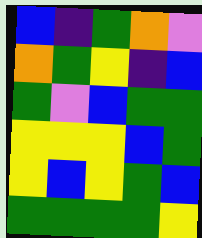[["blue", "indigo", "green", "orange", "violet"], ["orange", "green", "yellow", "indigo", "blue"], ["green", "violet", "blue", "green", "green"], ["yellow", "yellow", "yellow", "blue", "green"], ["yellow", "blue", "yellow", "green", "blue"], ["green", "green", "green", "green", "yellow"]]